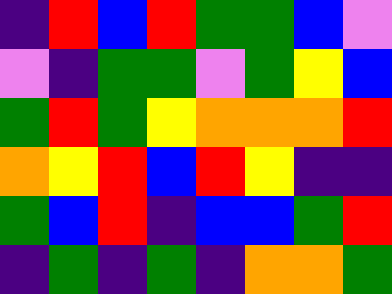[["indigo", "red", "blue", "red", "green", "green", "blue", "violet"], ["violet", "indigo", "green", "green", "violet", "green", "yellow", "blue"], ["green", "red", "green", "yellow", "orange", "orange", "orange", "red"], ["orange", "yellow", "red", "blue", "red", "yellow", "indigo", "indigo"], ["green", "blue", "red", "indigo", "blue", "blue", "green", "red"], ["indigo", "green", "indigo", "green", "indigo", "orange", "orange", "green"]]